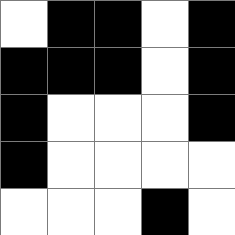[["white", "black", "black", "white", "black"], ["black", "black", "black", "white", "black"], ["black", "white", "white", "white", "black"], ["black", "white", "white", "white", "white"], ["white", "white", "white", "black", "white"]]